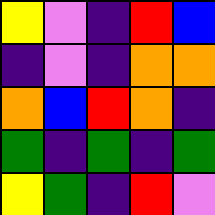[["yellow", "violet", "indigo", "red", "blue"], ["indigo", "violet", "indigo", "orange", "orange"], ["orange", "blue", "red", "orange", "indigo"], ["green", "indigo", "green", "indigo", "green"], ["yellow", "green", "indigo", "red", "violet"]]